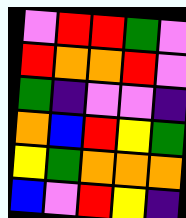[["violet", "red", "red", "green", "violet"], ["red", "orange", "orange", "red", "violet"], ["green", "indigo", "violet", "violet", "indigo"], ["orange", "blue", "red", "yellow", "green"], ["yellow", "green", "orange", "orange", "orange"], ["blue", "violet", "red", "yellow", "indigo"]]